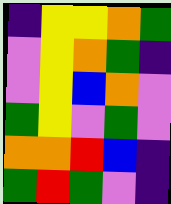[["indigo", "yellow", "yellow", "orange", "green"], ["violet", "yellow", "orange", "green", "indigo"], ["violet", "yellow", "blue", "orange", "violet"], ["green", "yellow", "violet", "green", "violet"], ["orange", "orange", "red", "blue", "indigo"], ["green", "red", "green", "violet", "indigo"]]